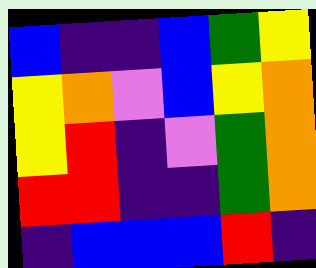[["blue", "indigo", "indigo", "blue", "green", "yellow"], ["yellow", "orange", "violet", "blue", "yellow", "orange"], ["yellow", "red", "indigo", "violet", "green", "orange"], ["red", "red", "indigo", "indigo", "green", "orange"], ["indigo", "blue", "blue", "blue", "red", "indigo"]]